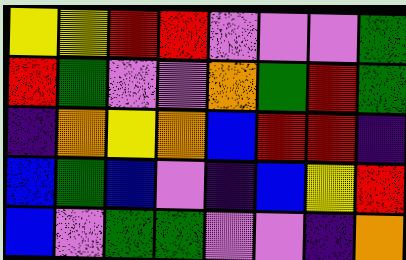[["yellow", "yellow", "red", "red", "violet", "violet", "violet", "green"], ["red", "green", "violet", "violet", "orange", "green", "red", "green"], ["indigo", "orange", "yellow", "orange", "blue", "red", "red", "indigo"], ["blue", "green", "blue", "violet", "indigo", "blue", "yellow", "red"], ["blue", "violet", "green", "green", "violet", "violet", "indigo", "orange"]]